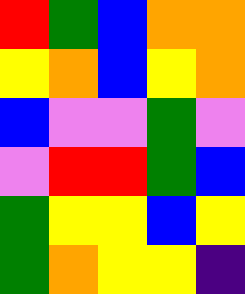[["red", "green", "blue", "orange", "orange"], ["yellow", "orange", "blue", "yellow", "orange"], ["blue", "violet", "violet", "green", "violet"], ["violet", "red", "red", "green", "blue"], ["green", "yellow", "yellow", "blue", "yellow"], ["green", "orange", "yellow", "yellow", "indigo"]]